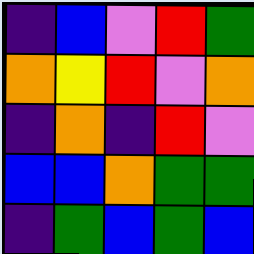[["indigo", "blue", "violet", "red", "green"], ["orange", "yellow", "red", "violet", "orange"], ["indigo", "orange", "indigo", "red", "violet"], ["blue", "blue", "orange", "green", "green"], ["indigo", "green", "blue", "green", "blue"]]